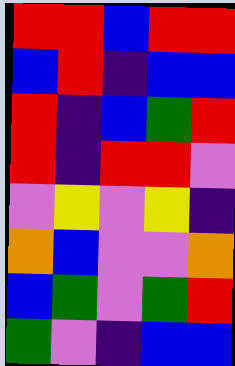[["red", "red", "blue", "red", "red"], ["blue", "red", "indigo", "blue", "blue"], ["red", "indigo", "blue", "green", "red"], ["red", "indigo", "red", "red", "violet"], ["violet", "yellow", "violet", "yellow", "indigo"], ["orange", "blue", "violet", "violet", "orange"], ["blue", "green", "violet", "green", "red"], ["green", "violet", "indigo", "blue", "blue"]]